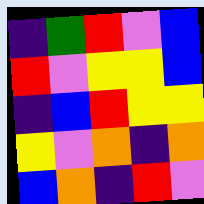[["indigo", "green", "red", "violet", "blue"], ["red", "violet", "yellow", "yellow", "blue"], ["indigo", "blue", "red", "yellow", "yellow"], ["yellow", "violet", "orange", "indigo", "orange"], ["blue", "orange", "indigo", "red", "violet"]]